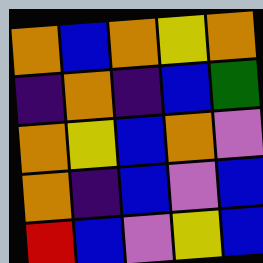[["orange", "blue", "orange", "yellow", "orange"], ["indigo", "orange", "indigo", "blue", "green"], ["orange", "yellow", "blue", "orange", "violet"], ["orange", "indigo", "blue", "violet", "blue"], ["red", "blue", "violet", "yellow", "blue"]]